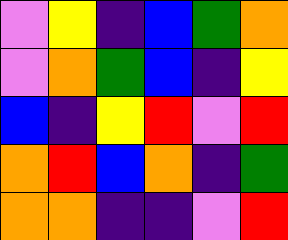[["violet", "yellow", "indigo", "blue", "green", "orange"], ["violet", "orange", "green", "blue", "indigo", "yellow"], ["blue", "indigo", "yellow", "red", "violet", "red"], ["orange", "red", "blue", "orange", "indigo", "green"], ["orange", "orange", "indigo", "indigo", "violet", "red"]]